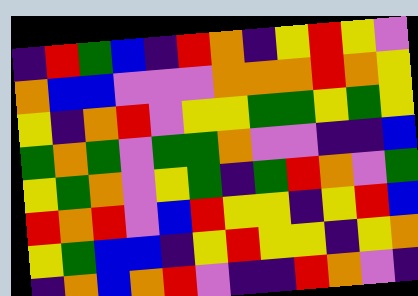[["indigo", "red", "green", "blue", "indigo", "red", "orange", "indigo", "yellow", "red", "yellow", "violet"], ["orange", "blue", "blue", "violet", "violet", "violet", "orange", "orange", "orange", "red", "orange", "yellow"], ["yellow", "indigo", "orange", "red", "violet", "yellow", "yellow", "green", "green", "yellow", "green", "yellow"], ["green", "orange", "green", "violet", "green", "green", "orange", "violet", "violet", "indigo", "indigo", "blue"], ["yellow", "green", "orange", "violet", "yellow", "green", "indigo", "green", "red", "orange", "violet", "green"], ["red", "orange", "red", "violet", "blue", "red", "yellow", "yellow", "indigo", "yellow", "red", "blue"], ["yellow", "green", "blue", "blue", "indigo", "yellow", "red", "yellow", "yellow", "indigo", "yellow", "orange"], ["indigo", "orange", "blue", "orange", "red", "violet", "indigo", "indigo", "red", "orange", "violet", "indigo"]]